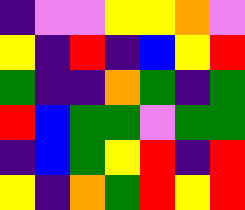[["indigo", "violet", "violet", "yellow", "yellow", "orange", "violet"], ["yellow", "indigo", "red", "indigo", "blue", "yellow", "red"], ["green", "indigo", "indigo", "orange", "green", "indigo", "green"], ["red", "blue", "green", "green", "violet", "green", "green"], ["indigo", "blue", "green", "yellow", "red", "indigo", "red"], ["yellow", "indigo", "orange", "green", "red", "yellow", "red"]]